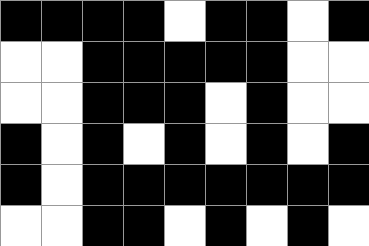[["black", "black", "black", "black", "white", "black", "black", "white", "black"], ["white", "white", "black", "black", "black", "black", "black", "white", "white"], ["white", "white", "black", "black", "black", "white", "black", "white", "white"], ["black", "white", "black", "white", "black", "white", "black", "white", "black"], ["black", "white", "black", "black", "black", "black", "black", "black", "black"], ["white", "white", "black", "black", "white", "black", "white", "black", "white"]]